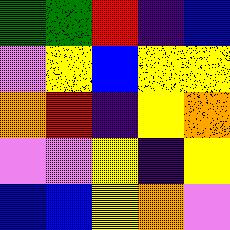[["green", "green", "red", "indigo", "blue"], ["violet", "yellow", "blue", "yellow", "yellow"], ["orange", "red", "indigo", "yellow", "orange"], ["violet", "violet", "yellow", "indigo", "yellow"], ["blue", "blue", "yellow", "orange", "violet"]]